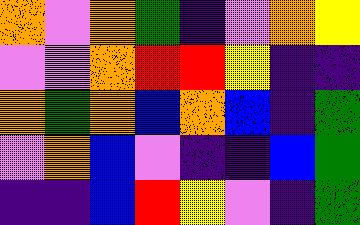[["orange", "violet", "orange", "green", "indigo", "violet", "orange", "yellow"], ["violet", "violet", "orange", "red", "red", "yellow", "indigo", "indigo"], ["orange", "green", "orange", "blue", "orange", "blue", "indigo", "green"], ["violet", "orange", "blue", "violet", "indigo", "indigo", "blue", "green"], ["indigo", "indigo", "blue", "red", "yellow", "violet", "indigo", "green"]]